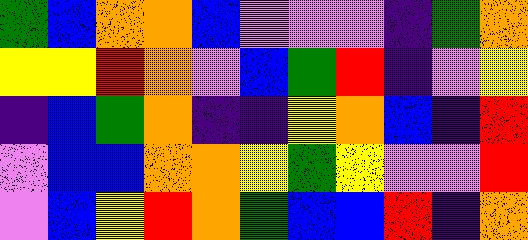[["green", "blue", "orange", "orange", "blue", "violet", "violet", "violet", "indigo", "green", "orange"], ["yellow", "yellow", "red", "orange", "violet", "blue", "green", "red", "indigo", "violet", "yellow"], ["indigo", "blue", "green", "orange", "indigo", "indigo", "yellow", "orange", "blue", "indigo", "red"], ["violet", "blue", "blue", "orange", "orange", "yellow", "green", "yellow", "violet", "violet", "red"], ["violet", "blue", "yellow", "red", "orange", "green", "blue", "blue", "red", "indigo", "orange"]]